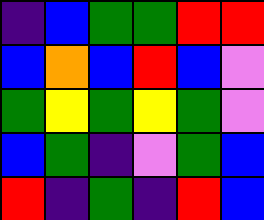[["indigo", "blue", "green", "green", "red", "red"], ["blue", "orange", "blue", "red", "blue", "violet"], ["green", "yellow", "green", "yellow", "green", "violet"], ["blue", "green", "indigo", "violet", "green", "blue"], ["red", "indigo", "green", "indigo", "red", "blue"]]